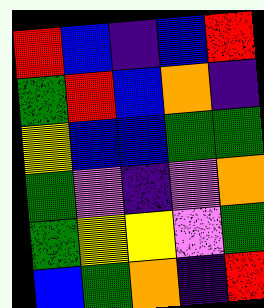[["red", "blue", "indigo", "blue", "red"], ["green", "red", "blue", "orange", "indigo"], ["yellow", "blue", "blue", "green", "green"], ["green", "violet", "indigo", "violet", "orange"], ["green", "yellow", "yellow", "violet", "green"], ["blue", "green", "orange", "indigo", "red"]]